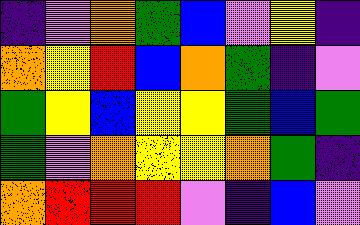[["indigo", "violet", "orange", "green", "blue", "violet", "yellow", "indigo"], ["orange", "yellow", "red", "blue", "orange", "green", "indigo", "violet"], ["green", "yellow", "blue", "yellow", "yellow", "green", "blue", "green"], ["green", "violet", "orange", "yellow", "yellow", "orange", "green", "indigo"], ["orange", "red", "red", "red", "violet", "indigo", "blue", "violet"]]